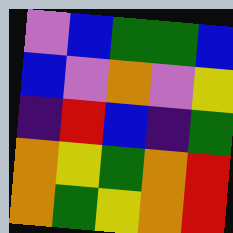[["violet", "blue", "green", "green", "blue"], ["blue", "violet", "orange", "violet", "yellow"], ["indigo", "red", "blue", "indigo", "green"], ["orange", "yellow", "green", "orange", "red"], ["orange", "green", "yellow", "orange", "red"]]